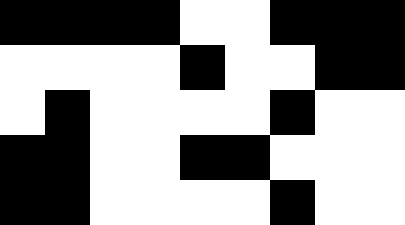[["black", "black", "black", "black", "white", "white", "black", "black", "black"], ["white", "white", "white", "white", "black", "white", "white", "black", "black"], ["white", "black", "white", "white", "white", "white", "black", "white", "white"], ["black", "black", "white", "white", "black", "black", "white", "white", "white"], ["black", "black", "white", "white", "white", "white", "black", "white", "white"]]